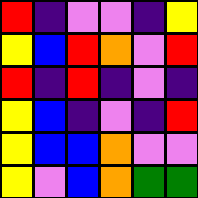[["red", "indigo", "violet", "violet", "indigo", "yellow"], ["yellow", "blue", "red", "orange", "violet", "red"], ["red", "indigo", "red", "indigo", "violet", "indigo"], ["yellow", "blue", "indigo", "violet", "indigo", "red"], ["yellow", "blue", "blue", "orange", "violet", "violet"], ["yellow", "violet", "blue", "orange", "green", "green"]]